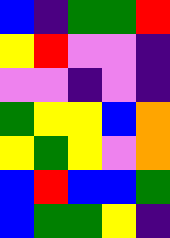[["blue", "indigo", "green", "green", "red"], ["yellow", "red", "violet", "violet", "indigo"], ["violet", "violet", "indigo", "violet", "indigo"], ["green", "yellow", "yellow", "blue", "orange"], ["yellow", "green", "yellow", "violet", "orange"], ["blue", "red", "blue", "blue", "green"], ["blue", "green", "green", "yellow", "indigo"]]